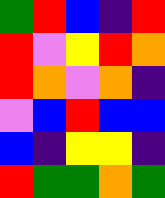[["green", "red", "blue", "indigo", "red"], ["red", "violet", "yellow", "red", "orange"], ["red", "orange", "violet", "orange", "indigo"], ["violet", "blue", "red", "blue", "blue"], ["blue", "indigo", "yellow", "yellow", "indigo"], ["red", "green", "green", "orange", "green"]]